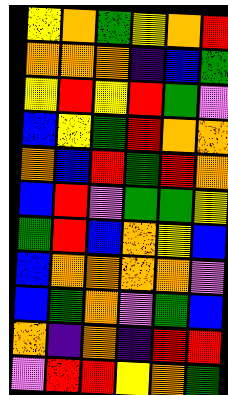[["yellow", "orange", "green", "yellow", "orange", "red"], ["orange", "orange", "orange", "indigo", "blue", "green"], ["yellow", "red", "yellow", "red", "green", "violet"], ["blue", "yellow", "green", "red", "orange", "orange"], ["orange", "blue", "red", "green", "red", "orange"], ["blue", "red", "violet", "green", "green", "yellow"], ["green", "red", "blue", "orange", "yellow", "blue"], ["blue", "orange", "orange", "orange", "orange", "violet"], ["blue", "green", "orange", "violet", "green", "blue"], ["orange", "indigo", "orange", "indigo", "red", "red"], ["violet", "red", "red", "yellow", "orange", "green"]]